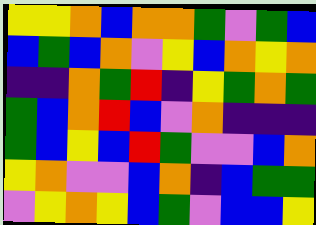[["yellow", "yellow", "orange", "blue", "orange", "orange", "green", "violet", "green", "blue"], ["blue", "green", "blue", "orange", "violet", "yellow", "blue", "orange", "yellow", "orange"], ["indigo", "indigo", "orange", "green", "red", "indigo", "yellow", "green", "orange", "green"], ["green", "blue", "orange", "red", "blue", "violet", "orange", "indigo", "indigo", "indigo"], ["green", "blue", "yellow", "blue", "red", "green", "violet", "violet", "blue", "orange"], ["yellow", "orange", "violet", "violet", "blue", "orange", "indigo", "blue", "green", "green"], ["violet", "yellow", "orange", "yellow", "blue", "green", "violet", "blue", "blue", "yellow"]]